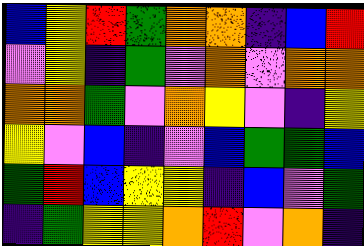[["blue", "yellow", "red", "green", "orange", "orange", "indigo", "blue", "red"], ["violet", "yellow", "indigo", "green", "violet", "orange", "violet", "orange", "orange"], ["orange", "orange", "green", "violet", "orange", "yellow", "violet", "indigo", "yellow"], ["yellow", "violet", "blue", "indigo", "violet", "blue", "green", "green", "blue"], ["green", "red", "blue", "yellow", "yellow", "indigo", "blue", "violet", "green"], ["indigo", "green", "yellow", "yellow", "orange", "red", "violet", "orange", "indigo"]]